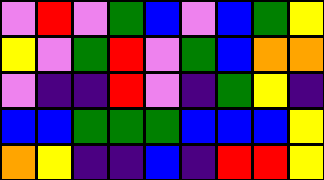[["violet", "red", "violet", "green", "blue", "violet", "blue", "green", "yellow"], ["yellow", "violet", "green", "red", "violet", "green", "blue", "orange", "orange"], ["violet", "indigo", "indigo", "red", "violet", "indigo", "green", "yellow", "indigo"], ["blue", "blue", "green", "green", "green", "blue", "blue", "blue", "yellow"], ["orange", "yellow", "indigo", "indigo", "blue", "indigo", "red", "red", "yellow"]]